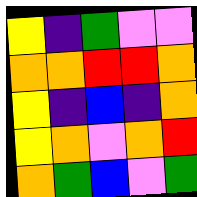[["yellow", "indigo", "green", "violet", "violet"], ["orange", "orange", "red", "red", "orange"], ["yellow", "indigo", "blue", "indigo", "orange"], ["yellow", "orange", "violet", "orange", "red"], ["orange", "green", "blue", "violet", "green"]]